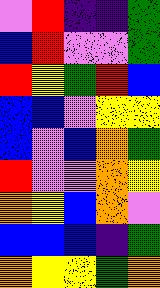[["violet", "red", "indigo", "indigo", "green"], ["blue", "red", "violet", "violet", "green"], ["red", "yellow", "green", "red", "blue"], ["blue", "blue", "violet", "yellow", "yellow"], ["blue", "violet", "blue", "orange", "green"], ["red", "violet", "violet", "orange", "yellow"], ["orange", "yellow", "blue", "orange", "violet"], ["blue", "blue", "blue", "indigo", "green"], ["orange", "yellow", "yellow", "green", "orange"]]